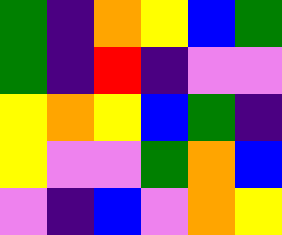[["green", "indigo", "orange", "yellow", "blue", "green"], ["green", "indigo", "red", "indigo", "violet", "violet"], ["yellow", "orange", "yellow", "blue", "green", "indigo"], ["yellow", "violet", "violet", "green", "orange", "blue"], ["violet", "indigo", "blue", "violet", "orange", "yellow"]]